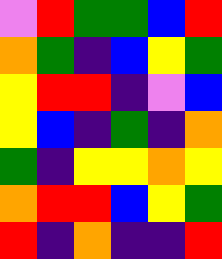[["violet", "red", "green", "green", "blue", "red"], ["orange", "green", "indigo", "blue", "yellow", "green"], ["yellow", "red", "red", "indigo", "violet", "blue"], ["yellow", "blue", "indigo", "green", "indigo", "orange"], ["green", "indigo", "yellow", "yellow", "orange", "yellow"], ["orange", "red", "red", "blue", "yellow", "green"], ["red", "indigo", "orange", "indigo", "indigo", "red"]]